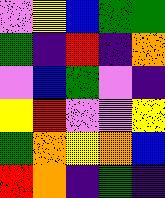[["violet", "yellow", "blue", "green", "green"], ["green", "indigo", "red", "indigo", "orange"], ["violet", "blue", "green", "violet", "indigo"], ["yellow", "red", "violet", "violet", "yellow"], ["green", "orange", "yellow", "orange", "blue"], ["red", "orange", "indigo", "green", "indigo"]]